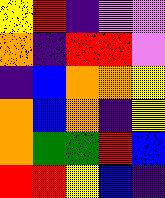[["yellow", "red", "indigo", "violet", "violet"], ["orange", "indigo", "red", "red", "violet"], ["indigo", "blue", "orange", "orange", "yellow"], ["orange", "blue", "orange", "indigo", "yellow"], ["orange", "green", "green", "red", "blue"], ["red", "red", "yellow", "blue", "indigo"]]